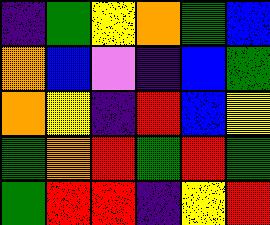[["indigo", "green", "yellow", "orange", "green", "blue"], ["orange", "blue", "violet", "indigo", "blue", "green"], ["orange", "yellow", "indigo", "red", "blue", "yellow"], ["green", "orange", "red", "green", "red", "green"], ["green", "red", "red", "indigo", "yellow", "red"]]